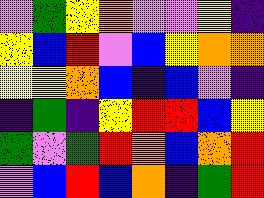[["violet", "green", "yellow", "orange", "violet", "violet", "yellow", "indigo"], ["yellow", "blue", "red", "violet", "blue", "yellow", "orange", "orange"], ["yellow", "yellow", "orange", "blue", "indigo", "blue", "violet", "indigo"], ["indigo", "green", "indigo", "yellow", "red", "red", "blue", "yellow"], ["green", "violet", "green", "red", "orange", "blue", "orange", "red"], ["violet", "blue", "red", "blue", "orange", "indigo", "green", "red"]]